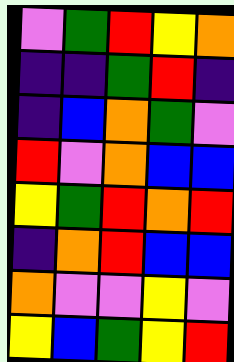[["violet", "green", "red", "yellow", "orange"], ["indigo", "indigo", "green", "red", "indigo"], ["indigo", "blue", "orange", "green", "violet"], ["red", "violet", "orange", "blue", "blue"], ["yellow", "green", "red", "orange", "red"], ["indigo", "orange", "red", "blue", "blue"], ["orange", "violet", "violet", "yellow", "violet"], ["yellow", "blue", "green", "yellow", "red"]]